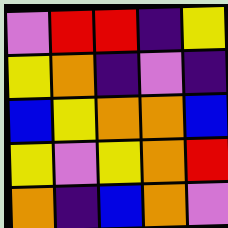[["violet", "red", "red", "indigo", "yellow"], ["yellow", "orange", "indigo", "violet", "indigo"], ["blue", "yellow", "orange", "orange", "blue"], ["yellow", "violet", "yellow", "orange", "red"], ["orange", "indigo", "blue", "orange", "violet"]]